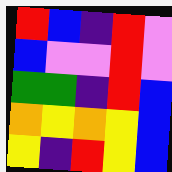[["red", "blue", "indigo", "red", "violet"], ["blue", "violet", "violet", "red", "violet"], ["green", "green", "indigo", "red", "blue"], ["orange", "yellow", "orange", "yellow", "blue"], ["yellow", "indigo", "red", "yellow", "blue"]]